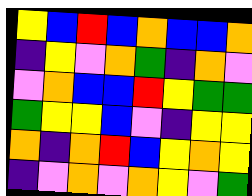[["yellow", "blue", "red", "blue", "orange", "blue", "blue", "orange"], ["indigo", "yellow", "violet", "orange", "green", "indigo", "orange", "violet"], ["violet", "orange", "blue", "blue", "red", "yellow", "green", "green"], ["green", "yellow", "yellow", "blue", "violet", "indigo", "yellow", "yellow"], ["orange", "indigo", "orange", "red", "blue", "yellow", "orange", "yellow"], ["indigo", "violet", "orange", "violet", "orange", "yellow", "violet", "green"]]